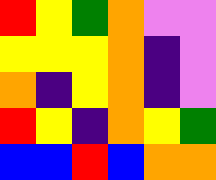[["red", "yellow", "green", "orange", "violet", "violet"], ["yellow", "yellow", "yellow", "orange", "indigo", "violet"], ["orange", "indigo", "yellow", "orange", "indigo", "violet"], ["red", "yellow", "indigo", "orange", "yellow", "green"], ["blue", "blue", "red", "blue", "orange", "orange"]]